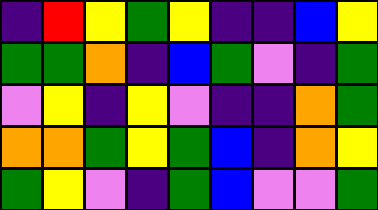[["indigo", "red", "yellow", "green", "yellow", "indigo", "indigo", "blue", "yellow"], ["green", "green", "orange", "indigo", "blue", "green", "violet", "indigo", "green"], ["violet", "yellow", "indigo", "yellow", "violet", "indigo", "indigo", "orange", "green"], ["orange", "orange", "green", "yellow", "green", "blue", "indigo", "orange", "yellow"], ["green", "yellow", "violet", "indigo", "green", "blue", "violet", "violet", "green"]]